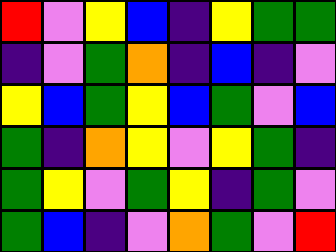[["red", "violet", "yellow", "blue", "indigo", "yellow", "green", "green"], ["indigo", "violet", "green", "orange", "indigo", "blue", "indigo", "violet"], ["yellow", "blue", "green", "yellow", "blue", "green", "violet", "blue"], ["green", "indigo", "orange", "yellow", "violet", "yellow", "green", "indigo"], ["green", "yellow", "violet", "green", "yellow", "indigo", "green", "violet"], ["green", "blue", "indigo", "violet", "orange", "green", "violet", "red"]]